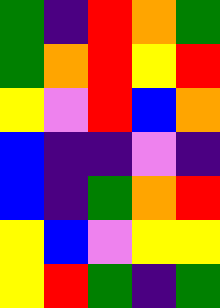[["green", "indigo", "red", "orange", "green"], ["green", "orange", "red", "yellow", "red"], ["yellow", "violet", "red", "blue", "orange"], ["blue", "indigo", "indigo", "violet", "indigo"], ["blue", "indigo", "green", "orange", "red"], ["yellow", "blue", "violet", "yellow", "yellow"], ["yellow", "red", "green", "indigo", "green"]]